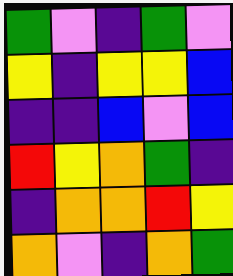[["green", "violet", "indigo", "green", "violet"], ["yellow", "indigo", "yellow", "yellow", "blue"], ["indigo", "indigo", "blue", "violet", "blue"], ["red", "yellow", "orange", "green", "indigo"], ["indigo", "orange", "orange", "red", "yellow"], ["orange", "violet", "indigo", "orange", "green"]]